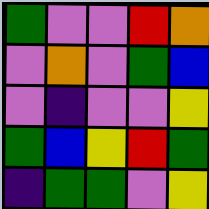[["green", "violet", "violet", "red", "orange"], ["violet", "orange", "violet", "green", "blue"], ["violet", "indigo", "violet", "violet", "yellow"], ["green", "blue", "yellow", "red", "green"], ["indigo", "green", "green", "violet", "yellow"]]